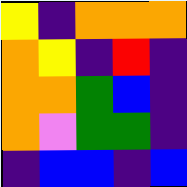[["yellow", "indigo", "orange", "orange", "orange"], ["orange", "yellow", "indigo", "red", "indigo"], ["orange", "orange", "green", "blue", "indigo"], ["orange", "violet", "green", "green", "indigo"], ["indigo", "blue", "blue", "indigo", "blue"]]